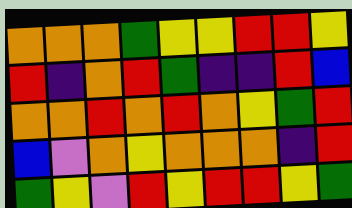[["orange", "orange", "orange", "green", "yellow", "yellow", "red", "red", "yellow"], ["red", "indigo", "orange", "red", "green", "indigo", "indigo", "red", "blue"], ["orange", "orange", "red", "orange", "red", "orange", "yellow", "green", "red"], ["blue", "violet", "orange", "yellow", "orange", "orange", "orange", "indigo", "red"], ["green", "yellow", "violet", "red", "yellow", "red", "red", "yellow", "green"]]